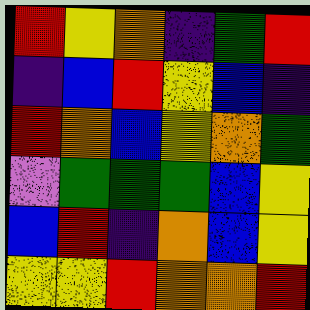[["red", "yellow", "orange", "indigo", "green", "red"], ["indigo", "blue", "red", "yellow", "blue", "indigo"], ["red", "orange", "blue", "yellow", "orange", "green"], ["violet", "green", "green", "green", "blue", "yellow"], ["blue", "red", "indigo", "orange", "blue", "yellow"], ["yellow", "yellow", "red", "orange", "orange", "red"]]